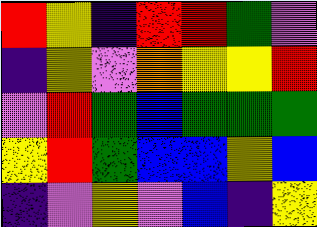[["red", "yellow", "indigo", "red", "red", "green", "violet"], ["indigo", "yellow", "violet", "orange", "yellow", "yellow", "red"], ["violet", "red", "green", "blue", "green", "green", "green"], ["yellow", "red", "green", "blue", "blue", "yellow", "blue"], ["indigo", "violet", "yellow", "violet", "blue", "indigo", "yellow"]]